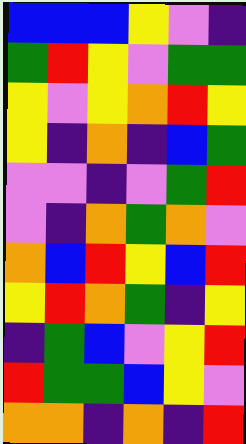[["blue", "blue", "blue", "yellow", "violet", "indigo"], ["green", "red", "yellow", "violet", "green", "green"], ["yellow", "violet", "yellow", "orange", "red", "yellow"], ["yellow", "indigo", "orange", "indigo", "blue", "green"], ["violet", "violet", "indigo", "violet", "green", "red"], ["violet", "indigo", "orange", "green", "orange", "violet"], ["orange", "blue", "red", "yellow", "blue", "red"], ["yellow", "red", "orange", "green", "indigo", "yellow"], ["indigo", "green", "blue", "violet", "yellow", "red"], ["red", "green", "green", "blue", "yellow", "violet"], ["orange", "orange", "indigo", "orange", "indigo", "red"]]